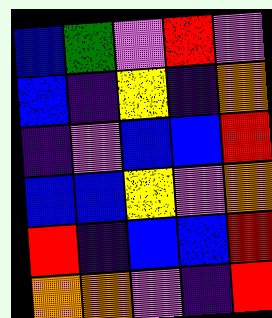[["blue", "green", "violet", "red", "violet"], ["blue", "indigo", "yellow", "indigo", "orange"], ["indigo", "violet", "blue", "blue", "red"], ["blue", "blue", "yellow", "violet", "orange"], ["red", "indigo", "blue", "blue", "red"], ["orange", "orange", "violet", "indigo", "red"]]